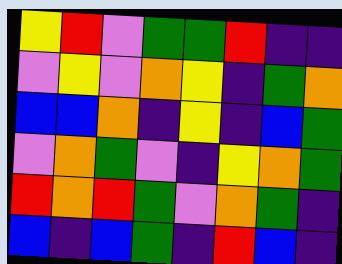[["yellow", "red", "violet", "green", "green", "red", "indigo", "indigo"], ["violet", "yellow", "violet", "orange", "yellow", "indigo", "green", "orange"], ["blue", "blue", "orange", "indigo", "yellow", "indigo", "blue", "green"], ["violet", "orange", "green", "violet", "indigo", "yellow", "orange", "green"], ["red", "orange", "red", "green", "violet", "orange", "green", "indigo"], ["blue", "indigo", "blue", "green", "indigo", "red", "blue", "indigo"]]